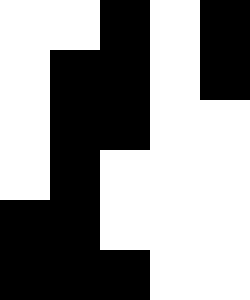[["white", "white", "black", "white", "black"], ["white", "black", "black", "white", "black"], ["white", "black", "black", "white", "white"], ["white", "black", "white", "white", "white"], ["black", "black", "white", "white", "white"], ["black", "black", "black", "white", "white"]]